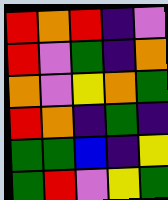[["red", "orange", "red", "indigo", "violet"], ["red", "violet", "green", "indigo", "orange"], ["orange", "violet", "yellow", "orange", "green"], ["red", "orange", "indigo", "green", "indigo"], ["green", "green", "blue", "indigo", "yellow"], ["green", "red", "violet", "yellow", "green"]]